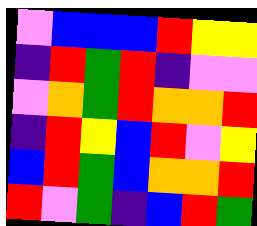[["violet", "blue", "blue", "blue", "red", "yellow", "yellow"], ["indigo", "red", "green", "red", "indigo", "violet", "violet"], ["violet", "orange", "green", "red", "orange", "orange", "red"], ["indigo", "red", "yellow", "blue", "red", "violet", "yellow"], ["blue", "red", "green", "blue", "orange", "orange", "red"], ["red", "violet", "green", "indigo", "blue", "red", "green"]]